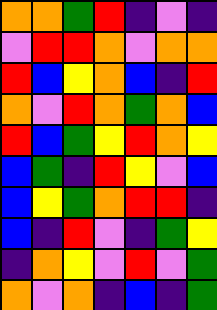[["orange", "orange", "green", "red", "indigo", "violet", "indigo"], ["violet", "red", "red", "orange", "violet", "orange", "orange"], ["red", "blue", "yellow", "orange", "blue", "indigo", "red"], ["orange", "violet", "red", "orange", "green", "orange", "blue"], ["red", "blue", "green", "yellow", "red", "orange", "yellow"], ["blue", "green", "indigo", "red", "yellow", "violet", "blue"], ["blue", "yellow", "green", "orange", "red", "red", "indigo"], ["blue", "indigo", "red", "violet", "indigo", "green", "yellow"], ["indigo", "orange", "yellow", "violet", "red", "violet", "green"], ["orange", "violet", "orange", "indigo", "blue", "indigo", "green"]]